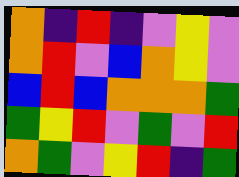[["orange", "indigo", "red", "indigo", "violet", "yellow", "violet"], ["orange", "red", "violet", "blue", "orange", "yellow", "violet"], ["blue", "red", "blue", "orange", "orange", "orange", "green"], ["green", "yellow", "red", "violet", "green", "violet", "red"], ["orange", "green", "violet", "yellow", "red", "indigo", "green"]]